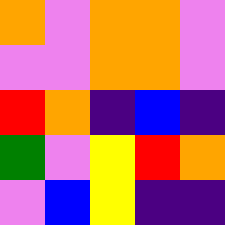[["orange", "violet", "orange", "orange", "violet"], ["violet", "violet", "orange", "orange", "violet"], ["red", "orange", "indigo", "blue", "indigo"], ["green", "violet", "yellow", "red", "orange"], ["violet", "blue", "yellow", "indigo", "indigo"]]